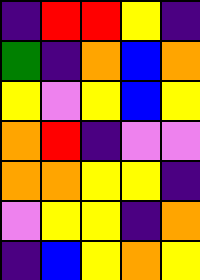[["indigo", "red", "red", "yellow", "indigo"], ["green", "indigo", "orange", "blue", "orange"], ["yellow", "violet", "yellow", "blue", "yellow"], ["orange", "red", "indigo", "violet", "violet"], ["orange", "orange", "yellow", "yellow", "indigo"], ["violet", "yellow", "yellow", "indigo", "orange"], ["indigo", "blue", "yellow", "orange", "yellow"]]